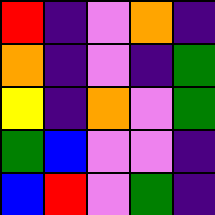[["red", "indigo", "violet", "orange", "indigo"], ["orange", "indigo", "violet", "indigo", "green"], ["yellow", "indigo", "orange", "violet", "green"], ["green", "blue", "violet", "violet", "indigo"], ["blue", "red", "violet", "green", "indigo"]]